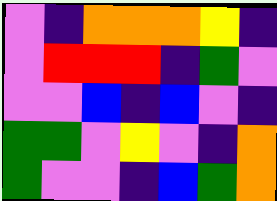[["violet", "indigo", "orange", "orange", "orange", "yellow", "indigo"], ["violet", "red", "red", "red", "indigo", "green", "violet"], ["violet", "violet", "blue", "indigo", "blue", "violet", "indigo"], ["green", "green", "violet", "yellow", "violet", "indigo", "orange"], ["green", "violet", "violet", "indigo", "blue", "green", "orange"]]